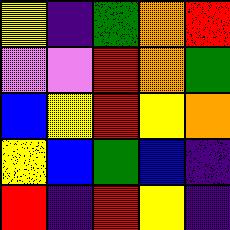[["yellow", "indigo", "green", "orange", "red"], ["violet", "violet", "red", "orange", "green"], ["blue", "yellow", "red", "yellow", "orange"], ["yellow", "blue", "green", "blue", "indigo"], ["red", "indigo", "red", "yellow", "indigo"]]